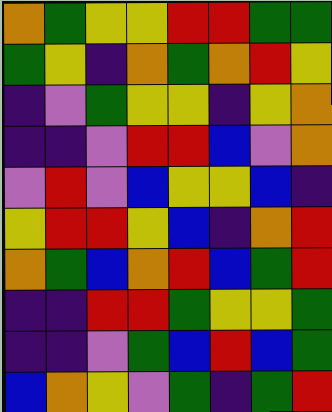[["orange", "green", "yellow", "yellow", "red", "red", "green", "green"], ["green", "yellow", "indigo", "orange", "green", "orange", "red", "yellow"], ["indigo", "violet", "green", "yellow", "yellow", "indigo", "yellow", "orange"], ["indigo", "indigo", "violet", "red", "red", "blue", "violet", "orange"], ["violet", "red", "violet", "blue", "yellow", "yellow", "blue", "indigo"], ["yellow", "red", "red", "yellow", "blue", "indigo", "orange", "red"], ["orange", "green", "blue", "orange", "red", "blue", "green", "red"], ["indigo", "indigo", "red", "red", "green", "yellow", "yellow", "green"], ["indigo", "indigo", "violet", "green", "blue", "red", "blue", "green"], ["blue", "orange", "yellow", "violet", "green", "indigo", "green", "red"]]